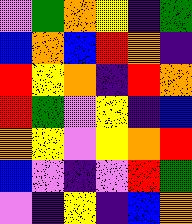[["violet", "green", "orange", "yellow", "indigo", "green"], ["blue", "orange", "blue", "red", "orange", "indigo"], ["red", "yellow", "orange", "indigo", "red", "orange"], ["red", "green", "violet", "yellow", "indigo", "blue"], ["orange", "yellow", "violet", "yellow", "orange", "red"], ["blue", "violet", "indigo", "violet", "red", "green"], ["violet", "indigo", "yellow", "indigo", "blue", "orange"]]